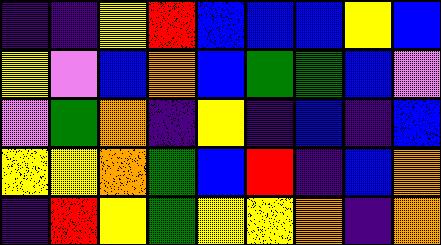[["indigo", "indigo", "yellow", "red", "blue", "blue", "blue", "yellow", "blue"], ["yellow", "violet", "blue", "orange", "blue", "green", "green", "blue", "violet"], ["violet", "green", "orange", "indigo", "yellow", "indigo", "blue", "indigo", "blue"], ["yellow", "yellow", "orange", "green", "blue", "red", "indigo", "blue", "orange"], ["indigo", "red", "yellow", "green", "yellow", "yellow", "orange", "indigo", "orange"]]